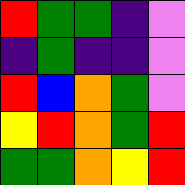[["red", "green", "green", "indigo", "violet"], ["indigo", "green", "indigo", "indigo", "violet"], ["red", "blue", "orange", "green", "violet"], ["yellow", "red", "orange", "green", "red"], ["green", "green", "orange", "yellow", "red"]]